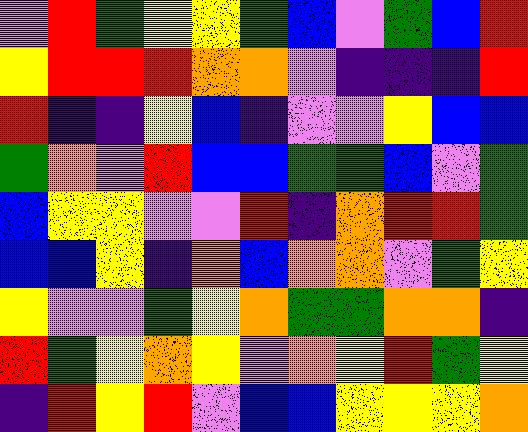[["violet", "red", "green", "yellow", "yellow", "green", "blue", "violet", "green", "blue", "red"], ["yellow", "red", "red", "red", "orange", "orange", "violet", "indigo", "indigo", "indigo", "red"], ["red", "indigo", "indigo", "yellow", "blue", "indigo", "violet", "violet", "yellow", "blue", "blue"], ["green", "orange", "violet", "red", "blue", "blue", "green", "green", "blue", "violet", "green"], ["blue", "yellow", "yellow", "violet", "violet", "red", "indigo", "orange", "red", "red", "green"], ["blue", "blue", "yellow", "indigo", "orange", "blue", "orange", "orange", "violet", "green", "yellow"], ["yellow", "violet", "violet", "green", "yellow", "orange", "green", "green", "orange", "orange", "indigo"], ["red", "green", "yellow", "orange", "yellow", "violet", "orange", "yellow", "red", "green", "yellow"], ["indigo", "red", "yellow", "red", "violet", "blue", "blue", "yellow", "yellow", "yellow", "orange"]]